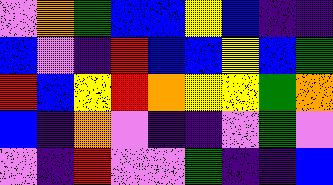[["violet", "orange", "green", "blue", "blue", "yellow", "blue", "indigo", "indigo"], ["blue", "violet", "indigo", "red", "blue", "blue", "yellow", "blue", "green"], ["red", "blue", "yellow", "red", "orange", "yellow", "yellow", "green", "orange"], ["blue", "indigo", "orange", "violet", "indigo", "indigo", "violet", "green", "violet"], ["violet", "indigo", "red", "violet", "violet", "green", "indigo", "indigo", "blue"]]